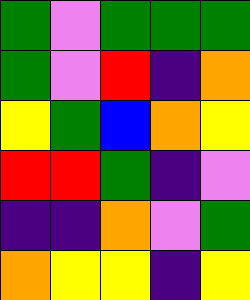[["green", "violet", "green", "green", "green"], ["green", "violet", "red", "indigo", "orange"], ["yellow", "green", "blue", "orange", "yellow"], ["red", "red", "green", "indigo", "violet"], ["indigo", "indigo", "orange", "violet", "green"], ["orange", "yellow", "yellow", "indigo", "yellow"]]